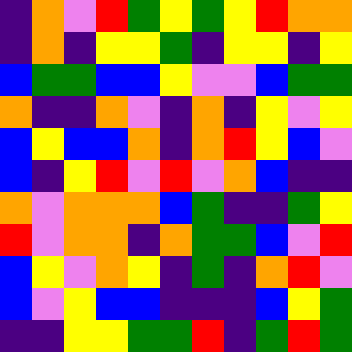[["indigo", "orange", "violet", "red", "green", "yellow", "green", "yellow", "red", "orange", "orange"], ["indigo", "orange", "indigo", "yellow", "yellow", "green", "indigo", "yellow", "yellow", "indigo", "yellow"], ["blue", "green", "green", "blue", "blue", "yellow", "violet", "violet", "blue", "green", "green"], ["orange", "indigo", "indigo", "orange", "violet", "indigo", "orange", "indigo", "yellow", "violet", "yellow"], ["blue", "yellow", "blue", "blue", "orange", "indigo", "orange", "red", "yellow", "blue", "violet"], ["blue", "indigo", "yellow", "red", "violet", "red", "violet", "orange", "blue", "indigo", "indigo"], ["orange", "violet", "orange", "orange", "orange", "blue", "green", "indigo", "indigo", "green", "yellow"], ["red", "violet", "orange", "orange", "indigo", "orange", "green", "green", "blue", "violet", "red"], ["blue", "yellow", "violet", "orange", "yellow", "indigo", "green", "indigo", "orange", "red", "violet"], ["blue", "violet", "yellow", "blue", "blue", "indigo", "indigo", "indigo", "blue", "yellow", "green"], ["indigo", "indigo", "yellow", "yellow", "green", "green", "red", "indigo", "green", "red", "green"]]